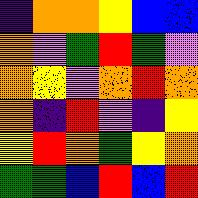[["indigo", "orange", "orange", "yellow", "blue", "blue"], ["orange", "violet", "green", "red", "green", "violet"], ["orange", "yellow", "violet", "orange", "red", "orange"], ["orange", "indigo", "red", "violet", "indigo", "yellow"], ["yellow", "red", "orange", "green", "yellow", "orange"], ["green", "green", "blue", "red", "blue", "red"]]